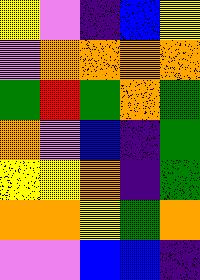[["yellow", "violet", "indigo", "blue", "yellow"], ["violet", "orange", "orange", "orange", "orange"], ["green", "red", "green", "orange", "green"], ["orange", "violet", "blue", "indigo", "green"], ["yellow", "yellow", "orange", "indigo", "green"], ["orange", "orange", "yellow", "green", "orange"], ["violet", "violet", "blue", "blue", "indigo"]]